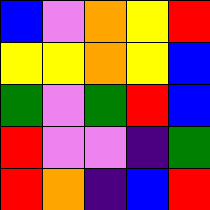[["blue", "violet", "orange", "yellow", "red"], ["yellow", "yellow", "orange", "yellow", "blue"], ["green", "violet", "green", "red", "blue"], ["red", "violet", "violet", "indigo", "green"], ["red", "orange", "indigo", "blue", "red"]]